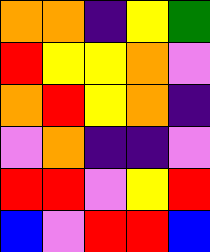[["orange", "orange", "indigo", "yellow", "green"], ["red", "yellow", "yellow", "orange", "violet"], ["orange", "red", "yellow", "orange", "indigo"], ["violet", "orange", "indigo", "indigo", "violet"], ["red", "red", "violet", "yellow", "red"], ["blue", "violet", "red", "red", "blue"]]